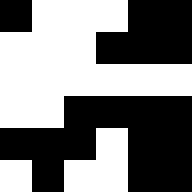[["black", "white", "white", "white", "black", "black"], ["white", "white", "white", "black", "black", "black"], ["white", "white", "white", "white", "white", "white"], ["white", "white", "black", "black", "black", "black"], ["black", "black", "black", "white", "black", "black"], ["white", "black", "white", "white", "black", "black"]]